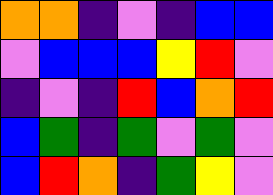[["orange", "orange", "indigo", "violet", "indigo", "blue", "blue"], ["violet", "blue", "blue", "blue", "yellow", "red", "violet"], ["indigo", "violet", "indigo", "red", "blue", "orange", "red"], ["blue", "green", "indigo", "green", "violet", "green", "violet"], ["blue", "red", "orange", "indigo", "green", "yellow", "violet"]]